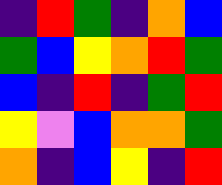[["indigo", "red", "green", "indigo", "orange", "blue"], ["green", "blue", "yellow", "orange", "red", "green"], ["blue", "indigo", "red", "indigo", "green", "red"], ["yellow", "violet", "blue", "orange", "orange", "green"], ["orange", "indigo", "blue", "yellow", "indigo", "red"]]